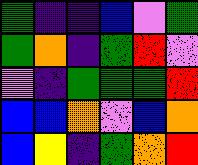[["green", "indigo", "indigo", "blue", "violet", "green"], ["green", "orange", "indigo", "green", "red", "violet"], ["violet", "indigo", "green", "green", "green", "red"], ["blue", "blue", "orange", "violet", "blue", "orange"], ["blue", "yellow", "indigo", "green", "orange", "red"]]